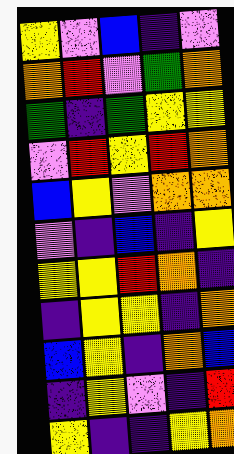[["yellow", "violet", "blue", "indigo", "violet"], ["orange", "red", "violet", "green", "orange"], ["green", "indigo", "green", "yellow", "yellow"], ["violet", "red", "yellow", "red", "orange"], ["blue", "yellow", "violet", "orange", "orange"], ["violet", "indigo", "blue", "indigo", "yellow"], ["yellow", "yellow", "red", "orange", "indigo"], ["indigo", "yellow", "yellow", "indigo", "orange"], ["blue", "yellow", "indigo", "orange", "blue"], ["indigo", "yellow", "violet", "indigo", "red"], ["yellow", "indigo", "indigo", "yellow", "orange"]]